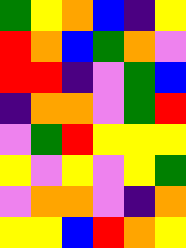[["green", "yellow", "orange", "blue", "indigo", "yellow"], ["red", "orange", "blue", "green", "orange", "violet"], ["red", "red", "indigo", "violet", "green", "blue"], ["indigo", "orange", "orange", "violet", "green", "red"], ["violet", "green", "red", "yellow", "yellow", "yellow"], ["yellow", "violet", "yellow", "violet", "yellow", "green"], ["violet", "orange", "orange", "violet", "indigo", "orange"], ["yellow", "yellow", "blue", "red", "orange", "yellow"]]